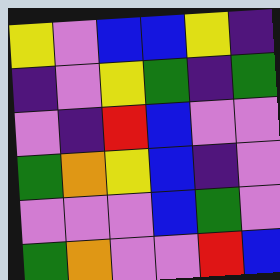[["yellow", "violet", "blue", "blue", "yellow", "indigo"], ["indigo", "violet", "yellow", "green", "indigo", "green"], ["violet", "indigo", "red", "blue", "violet", "violet"], ["green", "orange", "yellow", "blue", "indigo", "violet"], ["violet", "violet", "violet", "blue", "green", "violet"], ["green", "orange", "violet", "violet", "red", "blue"]]